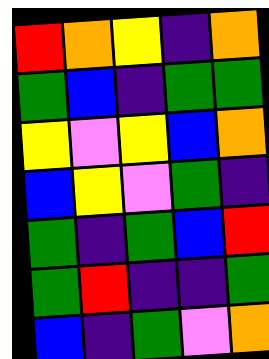[["red", "orange", "yellow", "indigo", "orange"], ["green", "blue", "indigo", "green", "green"], ["yellow", "violet", "yellow", "blue", "orange"], ["blue", "yellow", "violet", "green", "indigo"], ["green", "indigo", "green", "blue", "red"], ["green", "red", "indigo", "indigo", "green"], ["blue", "indigo", "green", "violet", "orange"]]